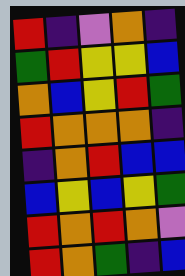[["red", "indigo", "violet", "orange", "indigo"], ["green", "red", "yellow", "yellow", "blue"], ["orange", "blue", "yellow", "red", "green"], ["red", "orange", "orange", "orange", "indigo"], ["indigo", "orange", "red", "blue", "blue"], ["blue", "yellow", "blue", "yellow", "green"], ["red", "orange", "red", "orange", "violet"], ["red", "orange", "green", "indigo", "blue"]]